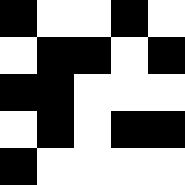[["black", "white", "white", "black", "white"], ["white", "black", "black", "white", "black"], ["black", "black", "white", "white", "white"], ["white", "black", "white", "black", "black"], ["black", "white", "white", "white", "white"]]